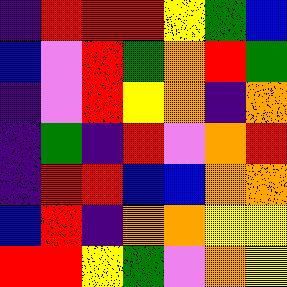[["indigo", "red", "red", "red", "yellow", "green", "blue"], ["blue", "violet", "red", "green", "orange", "red", "green"], ["indigo", "violet", "red", "yellow", "orange", "indigo", "orange"], ["indigo", "green", "indigo", "red", "violet", "orange", "red"], ["indigo", "red", "red", "blue", "blue", "orange", "orange"], ["blue", "red", "indigo", "orange", "orange", "yellow", "yellow"], ["red", "red", "yellow", "green", "violet", "orange", "yellow"]]